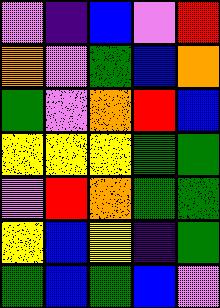[["violet", "indigo", "blue", "violet", "red"], ["orange", "violet", "green", "blue", "orange"], ["green", "violet", "orange", "red", "blue"], ["yellow", "yellow", "yellow", "green", "green"], ["violet", "red", "orange", "green", "green"], ["yellow", "blue", "yellow", "indigo", "green"], ["green", "blue", "green", "blue", "violet"]]